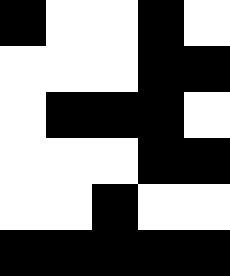[["black", "white", "white", "black", "white"], ["white", "white", "white", "black", "black"], ["white", "black", "black", "black", "white"], ["white", "white", "white", "black", "black"], ["white", "white", "black", "white", "white"], ["black", "black", "black", "black", "black"]]